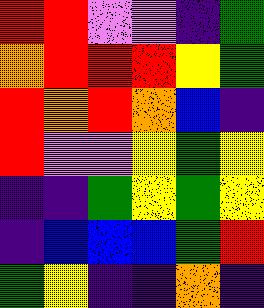[["red", "red", "violet", "violet", "indigo", "green"], ["orange", "red", "red", "red", "yellow", "green"], ["red", "orange", "red", "orange", "blue", "indigo"], ["red", "violet", "violet", "yellow", "green", "yellow"], ["indigo", "indigo", "green", "yellow", "green", "yellow"], ["indigo", "blue", "blue", "blue", "green", "red"], ["green", "yellow", "indigo", "indigo", "orange", "indigo"]]